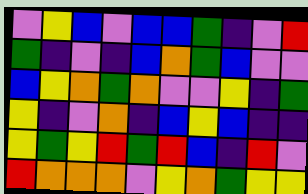[["violet", "yellow", "blue", "violet", "blue", "blue", "green", "indigo", "violet", "red"], ["green", "indigo", "violet", "indigo", "blue", "orange", "green", "blue", "violet", "violet"], ["blue", "yellow", "orange", "green", "orange", "violet", "violet", "yellow", "indigo", "green"], ["yellow", "indigo", "violet", "orange", "indigo", "blue", "yellow", "blue", "indigo", "indigo"], ["yellow", "green", "yellow", "red", "green", "red", "blue", "indigo", "red", "violet"], ["red", "orange", "orange", "orange", "violet", "yellow", "orange", "green", "yellow", "yellow"]]